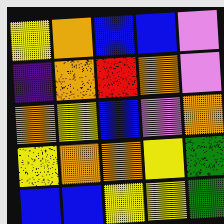[["yellow", "orange", "blue", "blue", "violet"], ["indigo", "orange", "red", "orange", "violet"], ["orange", "yellow", "blue", "violet", "orange"], ["yellow", "orange", "orange", "yellow", "green"], ["blue", "blue", "yellow", "yellow", "green"]]